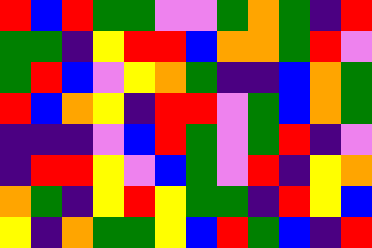[["red", "blue", "red", "green", "green", "violet", "violet", "green", "orange", "green", "indigo", "red"], ["green", "green", "indigo", "yellow", "red", "red", "blue", "orange", "orange", "green", "red", "violet"], ["green", "red", "blue", "violet", "yellow", "orange", "green", "indigo", "indigo", "blue", "orange", "green"], ["red", "blue", "orange", "yellow", "indigo", "red", "red", "violet", "green", "blue", "orange", "green"], ["indigo", "indigo", "indigo", "violet", "blue", "red", "green", "violet", "green", "red", "indigo", "violet"], ["indigo", "red", "red", "yellow", "violet", "blue", "green", "violet", "red", "indigo", "yellow", "orange"], ["orange", "green", "indigo", "yellow", "red", "yellow", "green", "green", "indigo", "red", "yellow", "blue"], ["yellow", "indigo", "orange", "green", "green", "yellow", "blue", "red", "green", "blue", "indigo", "red"]]